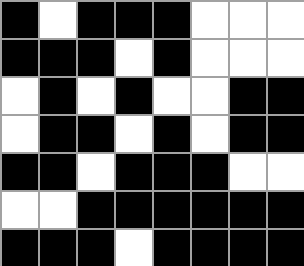[["black", "white", "black", "black", "black", "white", "white", "white"], ["black", "black", "black", "white", "black", "white", "white", "white"], ["white", "black", "white", "black", "white", "white", "black", "black"], ["white", "black", "black", "white", "black", "white", "black", "black"], ["black", "black", "white", "black", "black", "black", "white", "white"], ["white", "white", "black", "black", "black", "black", "black", "black"], ["black", "black", "black", "white", "black", "black", "black", "black"]]